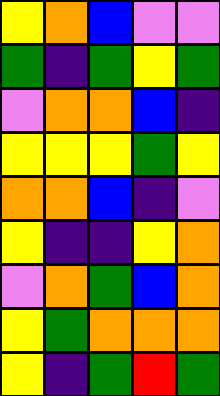[["yellow", "orange", "blue", "violet", "violet"], ["green", "indigo", "green", "yellow", "green"], ["violet", "orange", "orange", "blue", "indigo"], ["yellow", "yellow", "yellow", "green", "yellow"], ["orange", "orange", "blue", "indigo", "violet"], ["yellow", "indigo", "indigo", "yellow", "orange"], ["violet", "orange", "green", "blue", "orange"], ["yellow", "green", "orange", "orange", "orange"], ["yellow", "indigo", "green", "red", "green"]]